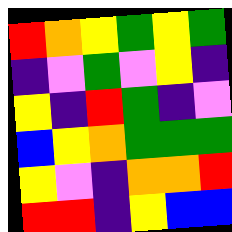[["red", "orange", "yellow", "green", "yellow", "green"], ["indigo", "violet", "green", "violet", "yellow", "indigo"], ["yellow", "indigo", "red", "green", "indigo", "violet"], ["blue", "yellow", "orange", "green", "green", "green"], ["yellow", "violet", "indigo", "orange", "orange", "red"], ["red", "red", "indigo", "yellow", "blue", "blue"]]